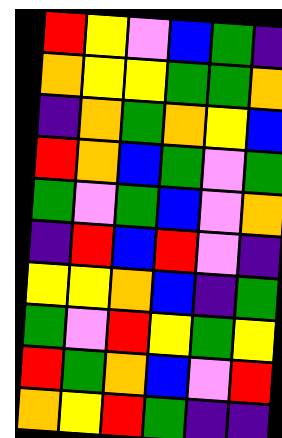[["red", "yellow", "violet", "blue", "green", "indigo"], ["orange", "yellow", "yellow", "green", "green", "orange"], ["indigo", "orange", "green", "orange", "yellow", "blue"], ["red", "orange", "blue", "green", "violet", "green"], ["green", "violet", "green", "blue", "violet", "orange"], ["indigo", "red", "blue", "red", "violet", "indigo"], ["yellow", "yellow", "orange", "blue", "indigo", "green"], ["green", "violet", "red", "yellow", "green", "yellow"], ["red", "green", "orange", "blue", "violet", "red"], ["orange", "yellow", "red", "green", "indigo", "indigo"]]